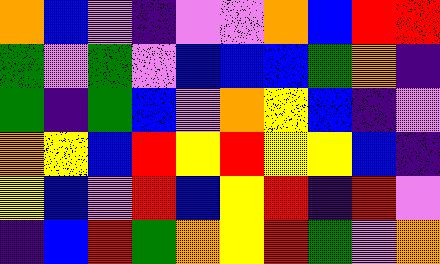[["orange", "blue", "violet", "indigo", "violet", "violet", "orange", "blue", "red", "red"], ["green", "violet", "green", "violet", "blue", "blue", "blue", "green", "orange", "indigo"], ["green", "indigo", "green", "blue", "violet", "orange", "yellow", "blue", "indigo", "violet"], ["orange", "yellow", "blue", "red", "yellow", "red", "yellow", "yellow", "blue", "indigo"], ["yellow", "blue", "violet", "red", "blue", "yellow", "red", "indigo", "red", "violet"], ["indigo", "blue", "red", "green", "orange", "yellow", "red", "green", "violet", "orange"]]